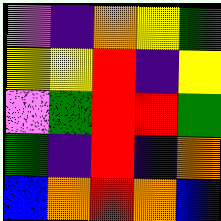[["violet", "indigo", "orange", "yellow", "green"], ["yellow", "yellow", "red", "indigo", "yellow"], ["violet", "green", "red", "red", "green"], ["green", "indigo", "red", "indigo", "orange"], ["blue", "orange", "red", "orange", "blue"]]